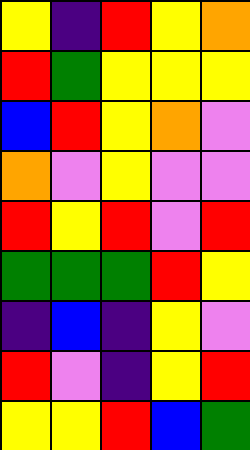[["yellow", "indigo", "red", "yellow", "orange"], ["red", "green", "yellow", "yellow", "yellow"], ["blue", "red", "yellow", "orange", "violet"], ["orange", "violet", "yellow", "violet", "violet"], ["red", "yellow", "red", "violet", "red"], ["green", "green", "green", "red", "yellow"], ["indigo", "blue", "indigo", "yellow", "violet"], ["red", "violet", "indigo", "yellow", "red"], ["yellow", "yellow", "red", "blue", "green"]]